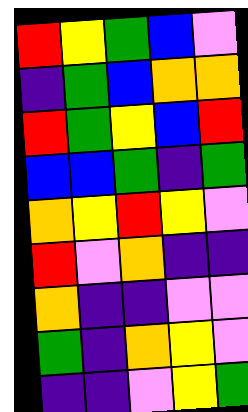[["red", "yellow", "green", "blue", "violet"], ["indigo", "green", "blue", "orange", "orange"], ["red", "green", "yellow", "blue", "red"], ["blue", "blue", "green", "indigo", "green"], ["orange", "yellow", "red", "yellow", "violet"], ["red", "violet", "orange", "indigo", "indigo"], ["orange", "indigo", "indigo", "violet", "violet"], ["green", "indigo", "orange", "yellow", "violet"], ["indigo", "indigo", "violet", "yellow", "green"]]